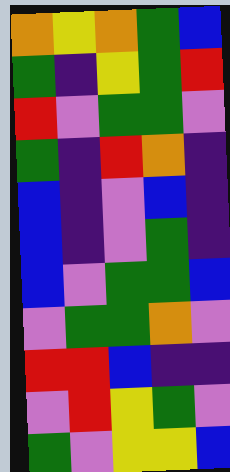[["orange", "yellow", "orange", "green", "blue"], ["green", "indigo", "yellow", "green", "red"], ["red", "violet", "green", "green", "violet"], ["green", "indigo", "red", "orange", "indigo"], ["blue", "indigo", "violet", "blue", "indigo"], ["blue", "indigo", "violet", "green", "indigo"], ["blue", "violet", "green", "green", "blue"], ["violet", "green", "green", "orange", "violet"], ["red", "red", "blue", "indigo", "indigo"], ["violet", "red", "yellow", "green", "violet"], ["green", "violet", "yellow", "yellow", "blue"]]